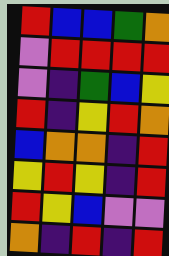[["red", "blue", "blue", "green", "orange"], ["violet", "red", "red", "red", "red"], ["violet", "indigo", "green", "blue", "yellow"], ["red", "indigo", "yellow", "red", "orange"], ["blue", "orange", "orange", "indigo", "red"], ["yellow", "red", "yellow", "indigo", "red"], ["red", "yellow", "blue", "violet", "violet"], ["orange", "indigo", "red", "indigo", "red"]]